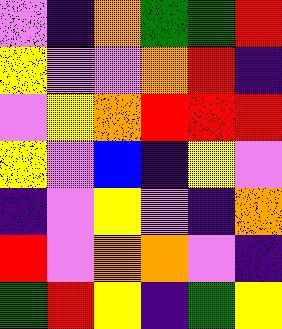[["violet", "indigo", "orange", "green", "green", "red"], ["yellow", "violet", "violet", "orange", "red", "indigo"], ["violet", "yellow", "orange", "red", "red", "red"], ["yellow", "violet", "blue", "indigo", "yellow", "violet"], ["indigo", "violet", "yellow", "violet", "indigo", "orange"], ["red", "violet", "orange", "orange", "violet", "indigo"], ["green", "red", "yellow", "indigo", "green", "yellow"]]